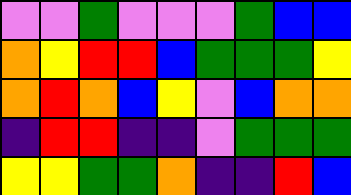[["violet", "violet", "green", "violet", "violet", "violet", "green", "blue", "blue"], ["orange", "yellow", "red", "red", "blue", "green", "green", "green", "yellow"], ["orange", "red", "orange", "blue", "yellow", "violet", "blue", "orange", "orange"], ["indigo", "red", "red", "indigo", "indigo", "violet", "green", "green", "green"], ["yellow", "yellow", "green", "green", "orange", "indigo", "indigo", "red", "blue"]]